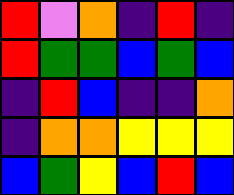[["red", "violet", "orange", "indigo", "red", "indigo"], ["red", "green", "green", "blue", "green", "blue"], ["indigo", "red", "blue", "indigo", "indigo", "orange"], ["indigo", "orange", "orange", "yellow", "yellow", "yellow"], ["blue", "green", "yellow", "blue", "red", "blue"]]